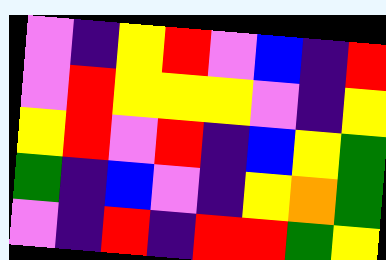[["violet", "indigo", "yellow", "red", "violet", "blue", "indigo", "red"], ["violet", "red", "yellow", "yellow", "yellow", "violet", "indigo", "yellow"], ["yellow", "red", "violet", "red", "indigo", "blue", "yellow", "green"], ["green", "indigo", "blue", "violet", "indigo", "yellow", "orange", "green"], ["violet", "indigo", "red", "indigo", "red", "red", "green", "yellow"]]